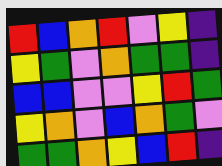[["red", "blue", "orange", "red", "violet", "yellow", "indigo"], ["yellow", "green", "violet", "orange", "green", "green", "indigo"], ["blue", "blue", "violet", "violet", "yellow", "red", "green"], ["yellow", "orange", "violet", "blue", "orange", "green", "violet"], ["green", "green", "orange", "yellow", "blue", "red", "indigo"]]